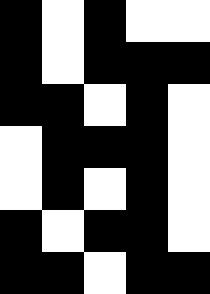[["black", "white", "black", "white", "white"], ["black", "white", "black", "black", "black"], ["black", "black", "white", "black", "white"], ["white", "black", "black", "black", "white"], ["white", "black", "white", "black", "white"], ["black", "white", "black", "black", "white"], ["black", "black", "white", "black", "black"]]